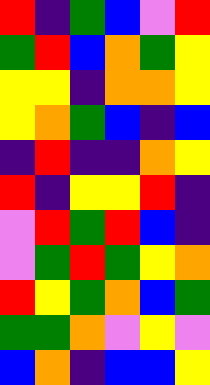[["red", "indigo", "green", "blue", "violet", "red"], ["green", "red", "blue", "orange", "green", "yellow"], ["yellow", "yellow", "indigo", "orange", "orange", "yellow"], ["yellow", "orange", "green", "blue", "indigo", "blue"], ["indigo", "red", "indigo", "indigo", "orange", "yellow"], ["red", "indigo", "yellow", "yellow", "red", "indigo"], ["violet", "red", "green", "red", "blue", "indigo"], ["violet", "green", "red", "green", "yellow", "orange"], ["red", "yellow", "green", "orange", "blue", "green"], ["green", "green", "orange", "violet", "yellow", "violet"], ["blue", "orange", "indigo", "blue", "blue", "yellow"]]